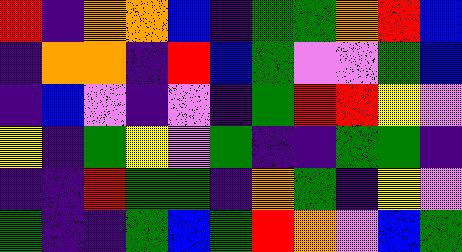[["red", "indigo", "orange", "orange", "blue", "indigo", "green", "green", "orange", "red", "blue"], ["indigo", "orange", "orange", "indigo", "red", "blue", "green", "violet", "violet", "green", "blue"], ["indigo", "blue", "violet", "indigo", "violet", "indigo", "green", "red", "red", "yellow", "violet"], ["yellow", "indigo", "green", "yellow", "violet", "green", "indigo", "indigo", "green", "green", "indigo"], ["indigo", "indigo", "red", "green", "green", "indigo", "orange", "green", "indigo", "yellow", "violet"], ["green", "indigo", "indigo", "green", "blue", "green", "red", "orange", "violet", "blue", "green"]]